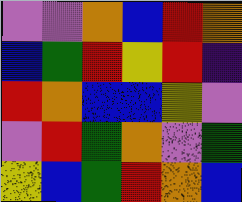[["violet", "violet", "orange", "blue", "red", "orange"], ["blue", "green", "red", "yellow", "red", "indigo"], ["red", "orange", "blue", "blue", "yellow", "violet"], ["violet", "red", "green", "orange", "violet", "green"], ["yellow", "blue", "green", "red", "orange", "blue"]]